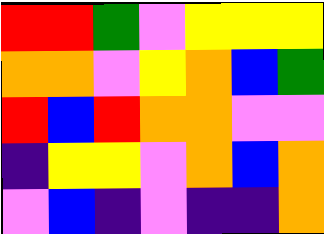[["red", "red", "green", "violet", "yellow", "yellow", "yellow"], ["orange", "orange", "violet", "yellow", "orange", "blue", "green"], ["red", "blue", "red", "orange", "orange", "violet", "violet"], ["indigo", "yellow", "yellow", "violet", "orange", "blue", "orange"], ["violet", "blue", "indigo", "violet", "indigo", "indigo", "orange"]]